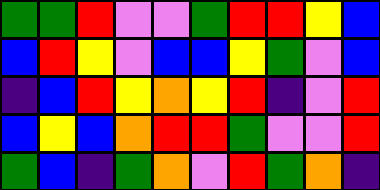[["green", "green", "red", "violet", "violet", "green", "red", "red", "yellow", "blue"], ["blue", "red", "yellow", "violet", "blue", "blue", "yellow", "green", "violet", "blue"], ["indigo", "blue", "red", "yellow", "orange", "yellow", "red", "indigo", "violet", "red"], ["blue", "yellow", "blue", "orange", "red", "red", "green", "violet", "violet", "red"], ["green", "blue", "indigo", "green", "orange", "violet", "red", "green", "orange", "indigo"]]